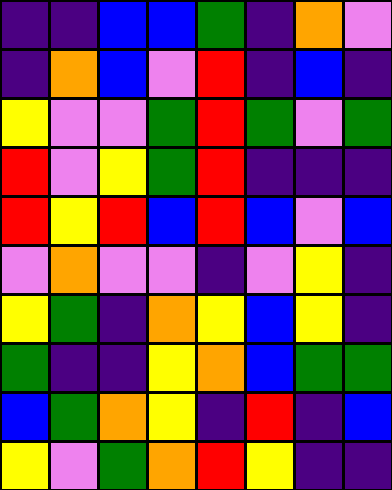[["indigo", "indigo", "blue", "blue", "green", "indigo", "orange", "violet"], ["indigo", "orange", "blue", "violet", "red", "indigo", "blue", "indigo"], ["yellow", "violet", "violet", "green", "red", "green", "violet", "green"], ["red", "violet", "yellow", "green", "red", "indigo", "indigo", "indigo"], ["red", "yellow", "red", "blue", "red", "blue", "violet", "blue"], ["violet", "orange", "violet", "violet", "indigo", "violet", "yellow", "indigo"], ["yellow", "green", "indigo", "orange", "yellow", "blue", "yellow", "indigo"], ["green", "indigo", "indigo", "yellow", "orange", "blue", "green", "green"], ["blue", "green", "orange", "yellow", "indigo", "red", "indigo", "blue"], ["yellow", "violet", "green", "orange", "red", "yellow", "indigo", "indigo"]]